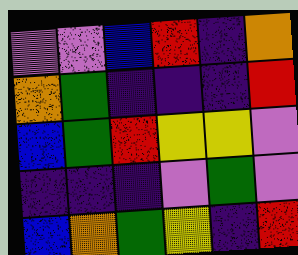[["violet", "violet", "blue", "red", "indigo", "orange"], ["orange", "green", "indigo", "indigo", "indigo", "red"], ["blue", "green", "red", "yellow", "yellow", "violet"], ["indigo", "indigo", "indigo", "violet", "green", "violet"], ["blue", "orange", "green", "yellow", "indigo", "red"]]